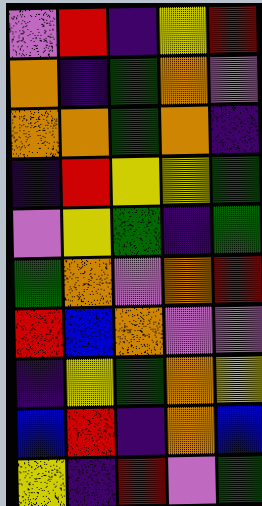[["violet", "red", "indigo", "yellow", "red"], ["orange", "indigo", "green", "orange", "violet"], ["orange", "orange", "green", "orange", "indigo"], ["indigo", "red", "yellow", "yellow", "green"], ["violet", "yellow", "green", "indigo", "green"], ["green", "orange", "violet", "orange", "red"], ["red", "blue", "orange", "violet", "violet"], ["indigo", "yellow", "green", "orange", "yellow"], ["blue", "red", "indigo", "orange", "blue"], ["yellow", "indigo", "red", "violet", "green"]]